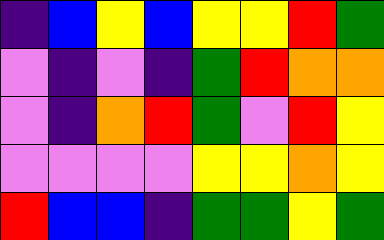[["indigo", "blue", "yellow", "blue", "yellow", "yellow", "red", "green"], ["violet", "indigo", "violet", "indigo", "green", "red", "orange", "orange"], ["violet", "indigo", "orange", "red", "green", "violet", "red", "yellow"], ["violet", "violet", "violet", "violet", "yellow", "yellow", "orange", "yellow"], ["red", "blue", "blue", "indigo", "green", "green", "yellow", "green"]]